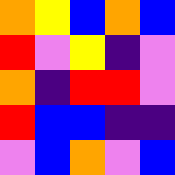[["orange", "yellow", "blue", "orange", "blue"], ["red", "violet", "yellow", "indigo", "violet"], ["orange", "indigo", "red", "red", "violet"], ["red", "blue", "blue", "indigo", "indigo"], ["violet", "blue", "orange", "violet", "blue"]]